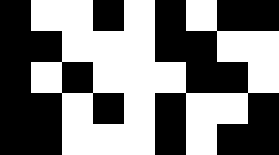[["black", "white", "white", "black", "white", "black", "white", "black", "black"], ["black", "black", "white", "white", "white", "black", "black", "white", "white"], ["black", "white", "black", "white", "white", "white", "black", "black", "white"], ["black", "black", "white", "black", "white", "black", "white", "white", "black"], ["black", "black", "white", "white", "white", "black", "white", "black", "black"]]